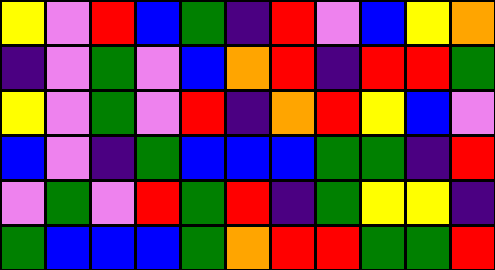[["yellow", "violet", "red", "blue", "green", "indigo", "red", "violet", "blue", "yellow", "orange"], ["indigo", "violet", "green", "violet", "blue", "orange", "red", "indigo", "red", "red", "green"], ["yellow", "violet", "green", "violet", "red", "indigo", "orange", "red", "yellow", "blue", "violet"], ["blue", "violet", "indigo", "green", "blue", "blue", "blue", "green", "green", "indigo", "red"], ["violet", "green", "violet", "red", "green", "red", "indigo", "green", "yellow", "yellow", "indigo"], ["green", "blue", "blue", "blue", "green", "orange", "red", "red", "green", "green", "red"]]